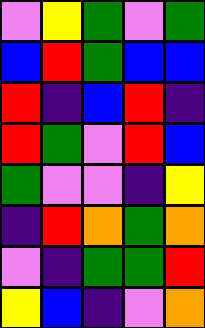[["violet", "yellow", "green", "violet", "green"], ["blue", "red", "green", "blue", "blue"], ["red", "indigo", "blue", "red", "indigo"], ["red", "green", "violet", "red", "blue"], ["green", "violet", "violet", "indigo", "yellow"], ["indigo", "red", "orange", "green", "orange"], ["violet", "indigo", "green", "green", "red"], ["yellow", "blue", "indigo", "violet", "orange"]]